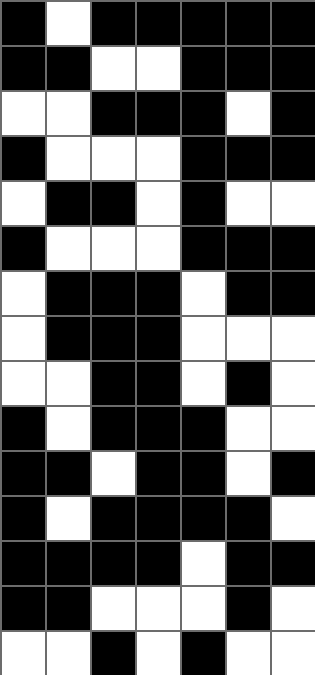[["black", "white", "black", "black", "black", "black", "black"], ["black", "black", "white", "white", "black", "black", "black"], ["white", "white", "black", "black", "black", "white", "black"], ["black", "white", "white", "white", "black", "black", "black"], ["white", "black", "black", "white", "black", "white", "white"], ["black", "white", "white", "white", "black", "black", "black"], ["white", "black", "black", "black", "white", "black", "black"], ["white", "black", "black", "black", "white", "white", "white"], ["white", "white", "black", "black", "white", "black", "white"], ["black", "white", "black", "black", "black", "white", "white"], ["black", "black", "white", "black", "black", "white", "black"], ["black", "white", "black", "black", "black", "black", "white"], ["black", "black", "black", "black", "white", "black", "black"], ["black", "black", "white", "white", "white", "black", "white"], ["white", "white", "black", "white", "black", "white", "white"]]